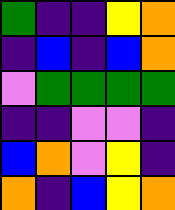[["green", "indigo", "indigo", "yellow", "orange"], ["indigo", "blue", "indigo", "blue", "orange"], ["violet", "green", "green", "green", "green"], ["indigo", "indigo", "violet", "violet", "indigo"], ["blue", "orange", "violet", "yellow", "indigo"], ["orange", "indigo", "blue", "yellow", "orange"]]